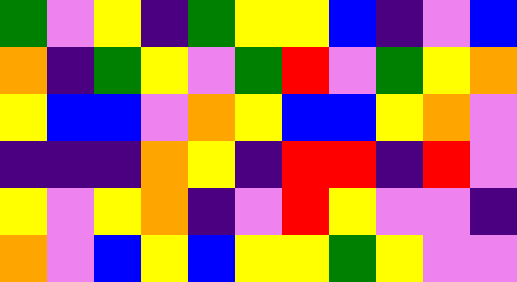[["green", "violet", "yellow", "indigo", "green", "yellow", "yellow", "blue", "indigo", "violet", "blue"], ["orange", "indigo", "green", "yellow", "violet", "green", "red", "violet", "green", "yellow", "orange"], ["yellow", "blue", "blue", "violet", "orange", "yellow", "blue", "blue", "yellow", "orange", "violet"], ["indigo", "indigo", "indigo", "orange", "yellow", "indigo", "red", "red", "indigo", "red", "violet"], ["yellow", "violet", "yellow", "orange", "indigo", "violet", "red", "yellow", "violet", "violet", "indigo"], ["orange", "violet", "blue", "yellow", "blue", "yellow", "yellow", "green", "yellow", "violet", "violet"]]